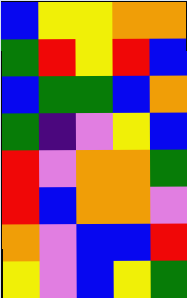[["blue", "yellow", "yellow", "orange", "orange"], ["green", "red", "yellow", "red", "blue"], ["blue", "green", "green", "blue", "orange"], ["green", "indigo", "violet", "yellow", "blue"], ["red", "violet", "orange", "orange", "green"], ["red", "blue", "orange", "orange", "violet"], ["orange", "violet", "blue", "blue", "red"], ["yellow", "violet", "blue", "yellow", "green"]]